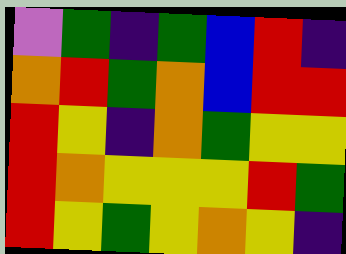[["violet", "green", "indigo", "green", "blue", "red", "indigo"], ["orange", "red", "green", "orange", "blue", "red", "red"], ["red", "yellow", "indigo", "orange", "green", "yellow", "yellow"], ["red", "orange", "yellow", "yellow", "yellow", "red", "green"], ["red", "yellow", "green", "yellow", "orange", "yellow", "indigo"]]